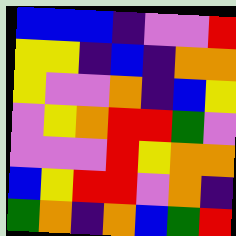[["blue", "blue", "blue", "indigo", "violet", "violet", "red"], ["yellow", "yellow", "indigo", "blue", "indigo", "orange", "orange"], ["yellow", "violet", "violet", "orange", "indigo", "blue", "yellow"], ["violet", "yellow", "orange", "red", "red", "green", "violet"], ["violet", "violet", "violet", "red", "yellow", "orange", "orange"], ["blue", "yellow", "red", "red", "violet", "orange", "indigo"], ["green", "orange", "indigo", "orange", "blue", "green", "red"]]